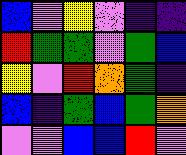[["blue", "violet", "yellow", "violet", "indigo", "indigo"], ["red", "green", "green", "violet", "green", "blue"], ["yellow", "violet", "red", "orange", "green", "indigo"], ["blue", "indigo", "green", "blue", "green", "orange"], ["violet", "violet", "blue", "blue", "red", "violet"]]